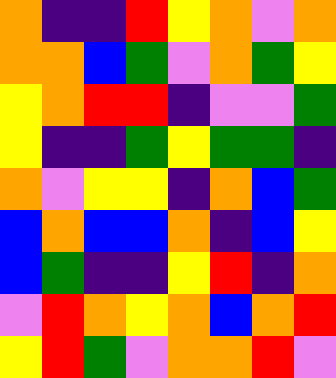[["orange", "indigo", "indigo", "red", "yellow", "orange", "violet", "orange"], ["orange", "orange", "blue", "green", "violet", "orange", "green", "yellow"], ["yellow", "orange", "red", "red", "indigo", "violet", "violet", "green"], ["yellow", "indigo", "indigo", "green", "yellow", "green", "green", "indigo"], ["orange", "violet", "yellow", "yellow", "indigo", "orange", "blue", "green"], ["blue", "orange", "blue", "blue", "orange", "indigo", "blue", "yellow"], ["blue", "green", "indigo", "indigo", "yellow", "red", "indigo", "orange"], ["violet", "red", "orange", "yellow", "orange", "blue", "orange", "red"], ["yellow", "red", "green", "violet", "orange", "orange", "red", "violet"]]